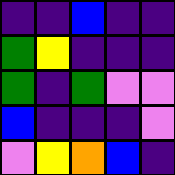[["indigo", "indigo", "blue", "indigo", "indigo"], ["green", "yellow", "indigo", "indigo", "indigo"], ["green", "indigo", "green", "violet", "violet"], ["blue", "indigo", "indigo", "indigo", "violet"], ["violet", "yellow", "orange", "blue", "indigo"]]